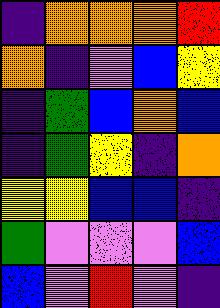[["indigo", "orange", "orange", "orange", "red"], ["orange", "indigo", "violet", "blue", "yellow"], ["indigo", "green", "blue", "orange", "blue"], ["indigo", "green", "yellow", "indigo", "orange"], ["yellow", "yellow", "blue", "blue", "indigo"], ["green", "violet", "violet", "violet", "blue"], ["blue", "violet", "red", "violet", "indigo"]]